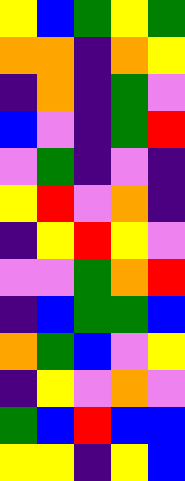[["yellow", "blue", "green", "yellow", "green"], ["orange", "orange", "indigo", "orange", "yellow"], ["indigo", "orange", "indigo", "green", "violet"], ["blue", "violet", "indigo", "green", "red"], ["violet", "green", "indigo", "violet", "indigo"], ["yellow", "red", "violet", "orange", "indigo"], ["indigo", "yellow", "red", "yellow", "violet"], ["violet", "violet", "green", "orange", "red"], ["indigo", "blue", "green", "green", "blue"], ["orange", "green", "blue", "violet", "yellow"], ["indigo", "yellow", "violet", "orange", "violet"], ["green", "blue", "red", "blue", "blue"], ["yellow", "yellow", "indigo", "yellow", "blue"]]